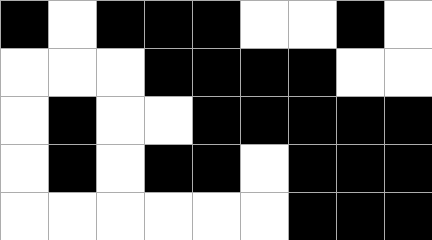[["black", "white", "black", "black", "black", "white", "white", "black", "white"], ["white", "white", "white", "black", "black", "black", "black", "white", "white"], ["white", "black", "white", "white", "black", "black", "black", "black", "black"], ["white", "black", "white", "black", "black", "white", "black", "black", "black"], ["white", "white", "white", "white", "white", "white", "black", "black", "black"]]